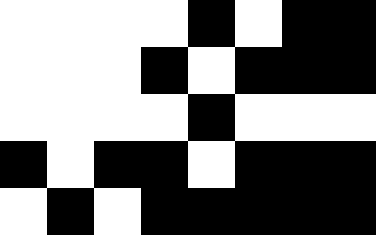[["white", "white", "white", "white", "black", "white", "black", "black"], ["white", "white", "white", "black", "white", "black", "black", "black"], ["white", "white", "white", "white", "black", "white", "white", "white"], ["black", "white", "black", "black", "white", "black", "black", "black"], ["white", "black", "white", "black", "black", "black", "black", "black"]]